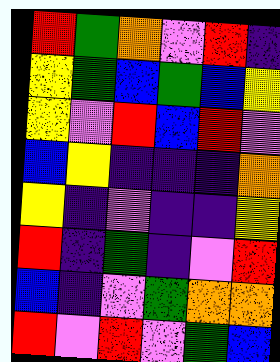[["red", "green", "orange", "violet", "red", "indigo"], ["yellow", "green", "blue", "green", "blue", "yellow"], ["yellow", "violet", "red", "blue", "red", "violet"], ["blue", "yellow", "indigo", "indigo", "indigo", "orange"], ["yellow", "indigo", "violet", "indigo", "indigo", "yellow"], ["red", "indigo", "green", "indigo", "violet", "red"], ["blue", "indigo", "violet", "green", "orange", "orange"], ["red", "violet", "red", "violet", "green", "blue"]]